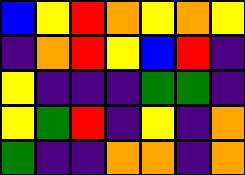[["blue", "yellow", "red", "orange", "yellow", "orange", "yellow"], ["indigo", "orange", "red", "yellow", "blue", "red", "indigo"], ["yellow", "indigo", "indigo", "indigo", "green", "green", "indigo"], ["yellow", "green", "red", "indigo", "yellow", "indigo", "orange"], ["green", "indigo", "indigo", "orange", "orange", "indigo", "orange"]]